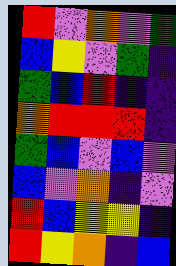[["red", "violet", "orange", "violet", "green"], ["blue", "yellow", "violet", "green", "indigo"], ["green", "blue", "red", "indigo", "indigo"], ["orange", "red", "red", "red", "indigo"], ["green", "blue", "violet", "blue", "violet"], ["blue", "violet", "orange", "indigo", "violet"], ["red", "blue", "yellow", "yellow", "indigo"], ["red", "yellow", "orange", "indigo", "blue"]]